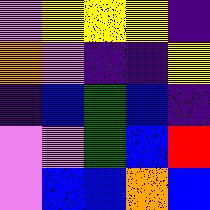[["violet", "yellow", "yellow", "yellow", "indigo"], ["orange", "violet", "indigo", "indigo", "yellow"], ["indigo", "blue", "green", "blue", "indigo"], ["violet", "violet", "green", "blue", "red"], ["violet", "blue", "blue", "orange", "blue"]]